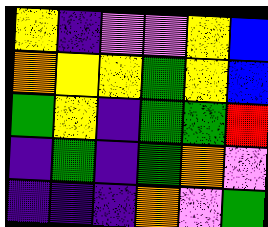[["yellow", "indigo", "violet", "violet", "yellow", "blue"], ["orange", "yellow", "yellow", "green", "yellow", "blue"], ["green", "yellow", "indigo", "green", "green", "red"], ["indigo", "green", "indigo", "green", "orange", "violet"], ["indigo", "indigo", "indigo", "orange", "violet", "green"]]